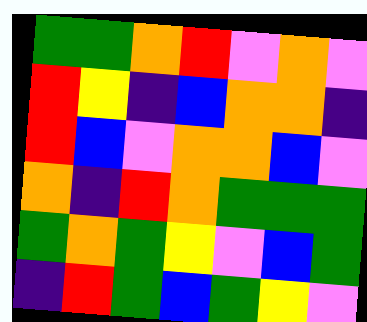[["green", "green", "orange", "red", "violet", "orange", "violet"], ["red", "yellow", "indigo", "blue", "orange", "orange", "indigo"], ["red", "blue", "violet", "orange", "orange", "blue", "violet"], ["orange", "indigo", "red", "orange", "green", "green", "green"], ["green", "orange", "green", "yellow", "violet", "blue", "green"], ["indigo", "red", "green", "blue", "green", "yellow", "violet"]]